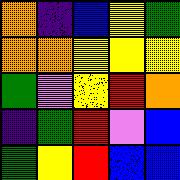[["orange", "indigo", "blue", "yellow", "green"], ["orange", "orange", "yellow", "yellow", "yellow"], ["green", "violet", "yellow", "red", "orange"], ["indigo", "green", "red", "violet", "blue"], ["green", "yellow", "red", "blue", "blue"]]